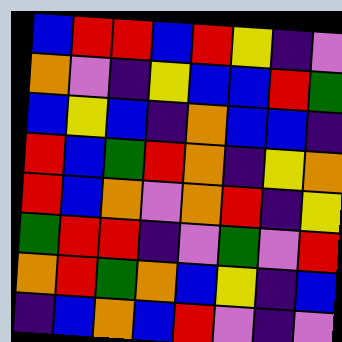[["blue", "red", "red", "blue", "red", "yellow", "indigo", "violet"], ["orange", "violet", "indigo", "yellow", "blue", "blue", "red", "green"], ["blue", "yellow", "blue", "indigo", "orange", "blue", "blue", "indigo"], ["red", "blue", "green", "red", "orange", "indigo", "yellow", "orange"], ["red", "blue", "orange", "violet", "orange", "red", "indigo", "yellow"], ["green", "red", "red", "indigo", "violet", "green", "violet", "red"], ["orange", "red", "green", "orange", "blue", "yellow", "indigo", "blue"], ["indigo", "blue", "orange", "blue", "red", "violet", "indigo", "violet"]]